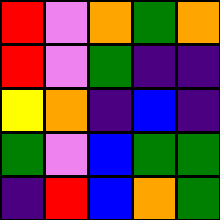[["red", "violet", "orange", "green", "orange"], ["red", "violet", "green", "indigo", "indigo"], ["yellow", "orange", "indigo", "blue", "indigo"], ["green", "violet", "blue", "green", "green"], ["indigo", "red", "blue", "orange", "green"]]